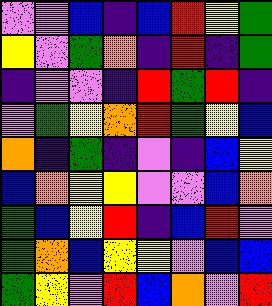[["violet", "violet", "blue", "indigo", "blue", "red", "yellow", "green"], ["yellow", "violet", "green", "orange", "indigo", "red", "indigo", "green"], ["indigo", "violet", "violet", "indigo", "red", "green", "red", "indigo"], ["violet", "green", "yellow", "orange", "red", "green", "yellow", "blue"], ["orange", "indigo", "green", "indigo", "violet", "indigo", "blue", "yellow"], ["blue", "orange", "yellow", "yellow", "violet", "violet", "blue", "orange"], ["green", "blue", "yellow", "red", "indigo", "blue", "red", "violet"], ["green", "orange", "blue", "yellow", "yellow", "violet", "blue", "blue"], ["green", "yellow", "violet", "red", "blue", "orange", "violet", "red"]]